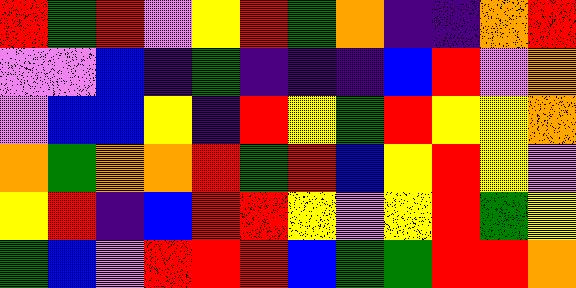[["red", "green", "red", "violet", "yellow", "red", "green", "orange", "indigo", "indigo", "orange", "red"], ["violet", "violet", "blue", "indigo", "green", "indigo", "indigo", "indigo", "blue", "red", "violet", "orange"], ["violet", "blue", "blue", "yellow", "indigo", "red", "yellow", "green", "red", "yellow", "yellow", "orange"], ["orange", "green", "orange", "orange", "red", "green", "red", "blue", "yellow", "red", "yellow", "violet"], ["yellow", "red", "indigo", "blue", "red", "red", "yellow", "violet", "yellow", "red", "green", "yellow"], ["green", "blue", "violet", "red", "red", "red", "blue", "green", "green", "red", "red", "orange"]]